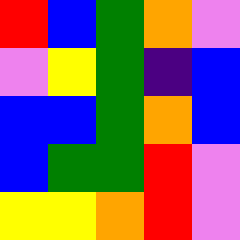[["red", "blue", "green", "orange", "violet"], ["violet", "yellow", "green", "indigo", "blue"], ["blue", "blue", "green", "orange", "blue"], ["blue", "green", "green", "red", "violet"], ["yellow", "yellow", "orange", "red", "violet"]]